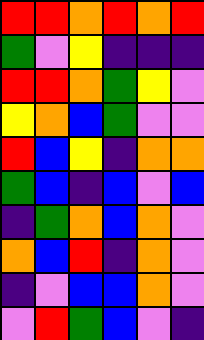[["red", "red", "orange", "red", "orange", "red"], ["green", "violet", "yellow", "indigo", "indigo", "indigo"], ["red", "red", "orange", "green", "yellow", "violet"], ["yellow", "orange", "blue", "green", "violet", "violet"], ["red", "blue", "yellow", "indigo", "orange", "orange"], ["green", "blue", "indigo", "blue", "violet", "blue"], ["indigo", "green", "orange", "blue", "orange", "violet"], ["orange", "blue", "red", "indigo", "orange", "violet"], ["indigo", "violet", "blue", "blue", "orange", "violet"], ["violet", "red", "green", "blue", "violet", "indigo"]]